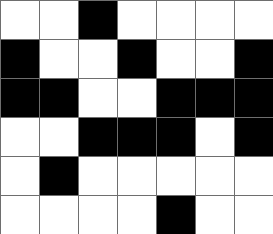[["white", "white", "black", "white", "white", "white", "white"], ["black", "white", "white", "black", "white", "white", "black"], ["black", "black", "white", "white", "black", "black", "black"], ["white", "white", "black", "black", "black", "white", "black"], ["white", "black", "white", "white", "white", "white", "white"], ["white", "white", "white", "white", "black", "white", "white"]]